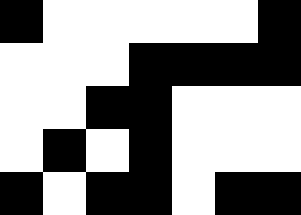[["black", "white", "white", "white", "white", "white", "black"], ["white", "white", "white", "black", "black", "black", "black"], ["white", "white", "black", "black", "white", "white", "white"], ["white", "black", "white", "black", "white", "white", "white"], ["black", "white", "black", "black", "white", "black", "black"]]